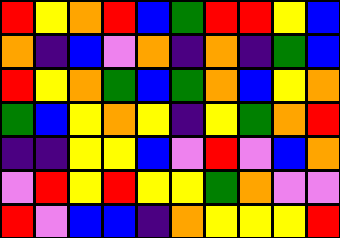[["red", "yellow", "orange", "red", "blue", "green", "red", "red", "yellow", "blue"], ["orange", "indigo", "blue", "violet", "orange", "indigo", "orange", "indigo", "green", "blue"], ["red", "yellow", "orange", "green", "blue", "green", "orange", "blue", "yellow", "orange"], ["green", "blue", "yellow", "orange", "yellow", "indigo", "yellow", "green", "orange", "red"], ["indigo", "indigo", "yellow", "yellow", "blue", "violet", "red", "violet", "blue", "orange"], ["violet", "red", "yellow", "red", "yellow", "yellow", "green", "orange", "violet", "violet"], ["red", "violet", "blue", "blue", "indigo", "orange", "yellow", "yellow", "yellow", "red"]]